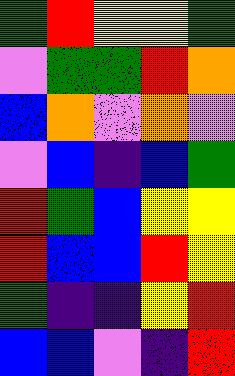[["green", "red", "yellow", "yellow", "green"], ["violet", "green", "green", "red", "orange"], ["blue", "orange", "violet", "orange", "violet"], ["violet", "blue", "indigo", "blue", "green"], ["red", "green", "blue", "yellow", "yellow"], ["red", "blue", "blue", "red", "yellow"], ["green", "indigo", "indigo", "yellow", "red"], ["blue", "blue", "violet", "indigo", "red"]]